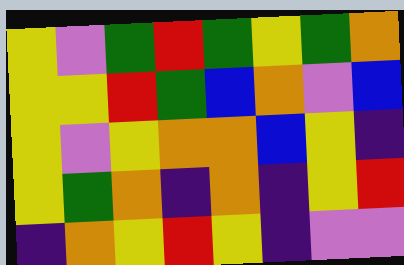[["yellow", "violet", "green", "red", "green", "yellow", "green", "orange"], ["yellow", "yellow", "red", "green", "blue", "orange", "violet", "blue"], ["yellow", "violet", "yellow", "orange", "orange", "blue", "yellow", "indigo"], ["yellow", "green", "orange", "indigo", "orange", "indigo", "yellow", "red"], ["indigo", "orange", "yellow", "red", "yellow", "indigo", "violet", "violet"]]